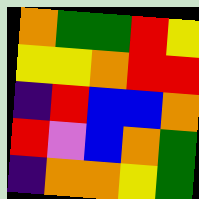[["orange", "green", "green", "red", "yellow"], ["yellow", "yellow", "orange", "red", "red"], ["indigo", "red", "blue", "blue", "orange"], ["red", "violet", "blue", "orange", "green"], ["indigo", "orange", "orange", "yellow", "green"]]